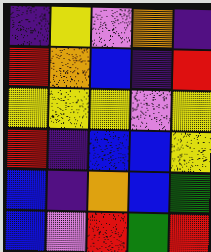[["indigo", "yellow", "violet", "orange", "indigo"], ["red", "orange", "blue", "indigo", "red"], ["yellow", "yellow", "yellow", "violet", "yellow"], ["red", "indigo", "blue", "blue", "yellow"], ["blue", "indigo", "orange", "blue", "green"], ["blue", "violet", "red", "green", "red"]]